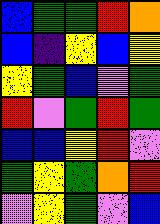[["blue", "green", "green", "red", "orange"], ["blue", "indigo", "yellow", "blue", "yellow"], ["yellow", "green", "blue", "violet", "green"], ["red", "violet", "green", "red", "green"], ["blue", "blue", "yellow", "red", "violet"], ["green", "yellow", "green", "orange", "red"], ["violet", "yellow", "green", "violet", "blue"]]